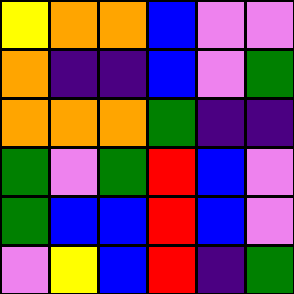[["yellow", "orange", "orange", "blue", "violet", "violet"], ["orange", "indigo", "indigo", "blue", "violet", "green"], ["orange", "orange", "orange", "green", "indigo", "indigo"], ["green", "violet", "green", "red", "blue", "violet"], ["green", "blue", "blue", "red", "blue", "violet"], ["violet", "yellow", "blue", "red", "indigo", "green"]]